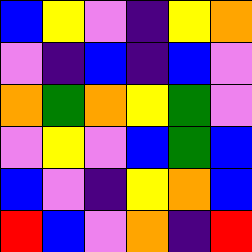[["blue", "yellow", "violet", "indigo", "yellow", "orange"], ["violet", "indigo", "blue", "indigo", "blue", "violet"], ["orange", "green", "orange", "yellow", "green", "violet"], ["violet", "yellow", "violet", "blue", "green", "blue"], ["blue", "violet", "indigo", "yellow", "orange", "blue"], ["red", "blue", "violet", "orange", "indigo", "red"]]